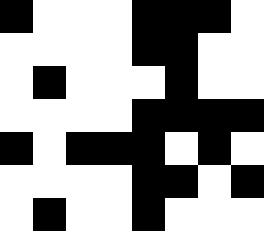[["black", "white", "white", "white", "black", "black", "black", "white"], ["white", "white", "white", "white", "black", "black", "white", "white"], ["white", "black", "white", "white", "white", "black", "white", "white"], ["white", "white", "white", "white", "black", "black", "black", "black"], ["black", "white", "black", "black", "black", "white", "black", "white"], ["white", "white", "white", "white", "black", "black", "white", "black"], ["white", "black", "white", "white", "black", "white", "white", "white"]]